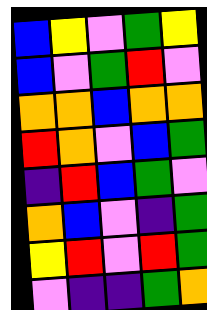[["blue", "yellow", "violet", "green", "yellow"], ["blue", "violet", "green", "red", "violet"], ["orange", "orange", "blue", "orange", "orange"], ["red", "orange", "violet", "blue", "green"], ["indigo", "red", "blue", "green", "violet"], ["orange", "blue", "violet", "indigo", "green"], ["yellow", "red", "violet", "red", "green"], ["violet", "indigo", "indigo", "green", "orange"]]